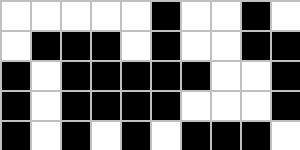[["white", "white", "white", "white", "white", "black", "white", "white", "black", "white"], ["white", "black", "black", "black", "white", "black", "white", "white", "black", "black"], ["black", "white", "black", "black", "black", "black", "black", "white", "white", "black"], ["black", "white", "black", "black", "black", "black", "white", "white", "white", "black"], ["black", "white", "black", "white", "black", "white", "black", "black", "black", "white"]]